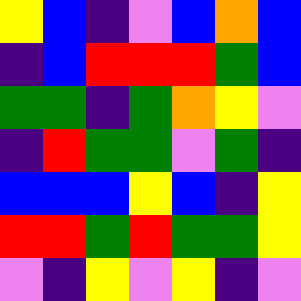[["yellow", "blue", "indigo", "violet", "blue", "orange", "blue"], ["indigo", "blue", "red", "red", "red", "green", "blue"], ["green", "green", "indigo", "green", "orange", "yellow", "violet"], ["indigo", "red", "green", "green", "violet", "green", "indigo"], ["blue", "blue", "blue", "yellow", "blue", "indigo", "yellow"], ["red", "red", "green", "red", "green", "green", "yellow"], ["violet", "indigo", "yellow", "violet", "yellow", "indigo", "violet"]]